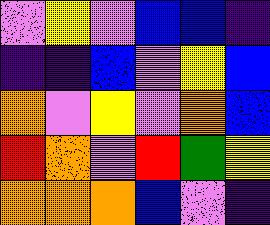[["violet", "yellow", "violet", "blue", "blue", "indigo"], ["indigo", "indigo", "blue", "violet", "yellow", "blue"], ["orange", "violet", "yellow", "violet", "orange", "blue"], ["red", "orange", "violet", "red", "green", "yellow"], ["orange", "orange", "orange", "blue", "violet", "indigo"]]